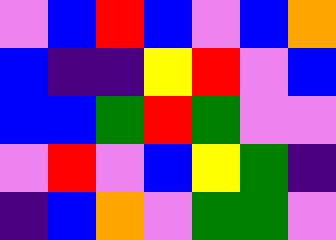[["violet", "blue", "red", "blue", "violet", "blue", "orange"], ["blue", "indigo", "indigo", "yellow", "red", "violet", "blue"], ["blue", "blue", "green", "red", "green", "violet", "violet"], ["violet", "red", "violet", "blue", "yellow", "green", "indigo"], ["indigo", "blue", "orange", "violet", "green", "green", "violet"]]